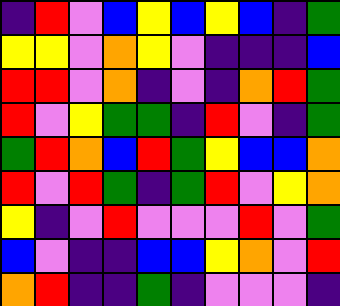[["indigo", "red", "violet", "blue", "yellow", "blue", "yellow", "blue", "indigo", "green"], ["yellow", "yellow", "violet", "orange", "yellow", "violet", "indigo", "indigo", "indigo", "blue"], ["red", "red", "violet", "orange", "indigo", "violet", "indigo", "orange", "red", "green"], ["red", "violet", "yellow", "green", "green", "indigo", "red", "violet", "indigo", "green"], ["green", "red", "orange", "blue", "red", "green", "yellow", "blue", "blue", "orange"], ["red", "violet", "red", "green", "indigo", "green", "red", "violet", "yellow", "orange"], ["yellow", "indigo", "violet", "red", "violet", "violet", "violet", "red", "violet", "green"], ["blue", "violet", "indigo", "indigo", "blue", "blue", "yellow", "orange", "violet", "red"], ["orange", "red", "indigo", "indigo", "green", "indigo", "violet", "violet", "violet", "indigo"]]